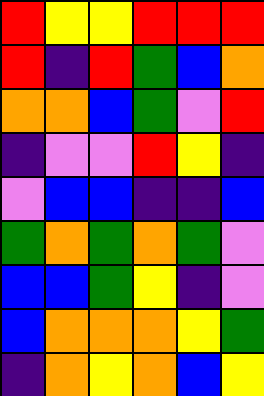[["red", "yellow", "yellow", "red", "red", "red"], ["red", "indigo", "red", "green", "blue", "orange"], ["orange", "orange", "blue", "green", "violet", "red"], ["indigo", "violet", "violet", "red", "yellow", "indigo"], ["violet", "blue", "blue", "indigo", "indigo", "blue"], ["green", "orange", "green", "orange", "green", "violet"], ["blue", "blue", "green", "yellow", "indigo", "violet"], ["blue", "orange", "orange", "orange", "yellow", "green"], ["indigo", "orange", "yellow", "orange", "blue", "yellow"]]